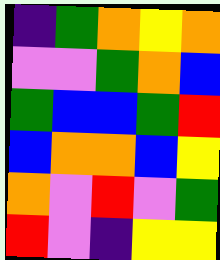[["indigo", "green", "orange", "yellow", "orange"], ["violet", "violet", "green", "orange", "blue"], ["green", "blue", "blue", "green", "red"], ["blue", "orange", "orange", "blue", "yellow"], ["orange", "violet", "red", "violet", "green"], ["red", "violet", "indigo", "yellow", "yellow"]]